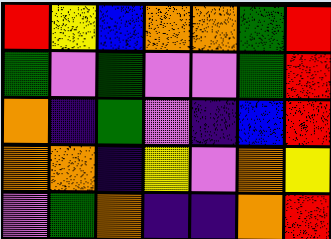[["red", "yellow", "blue", "orange", "orange", "green", "red"], ["green", "violet", "green", "violet", "violet", "green", "red"], ["orange", "indigo", "green", "violet", "indigo", "blue", "red"], ["orange", "orange", "indigo", "yellow", "violet", "orange", "yellow"], ["violet", "green", "orange", "indigo", "indigo", "orange", "red"]]